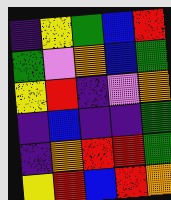[["indigo", "yellow", "green", "blue", "red"], ["green", "violet", "orange", "blue", "green"], ["yellow", "red", "indigo", "violet", "orange"], ["indigo", "blue", "indigo", "indigo", "green"], ["indigo", "orange", "red", "red", "green"], ["yellow", "red", "blue", "red", "orange"]]